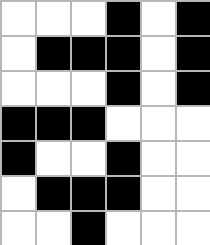[["white", "white", "white", "black", "white", "black"], ["white", "black", "black", "black", "white", "black"], ["white", "white", "white", "black", "white", "black"], ["black", "black", "black", "white", "white", "white"], ["black", "white", "white", "black", "white", "white"], ["white", "black", "black", "black", "white", "white"], ["white", "white", "black", "white", "white", "white"]]